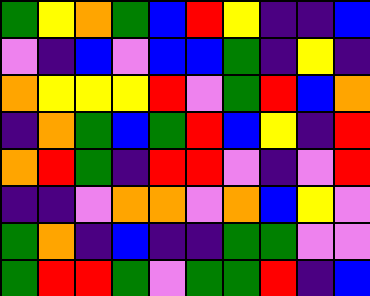[["green", "yellow", "orange", "green", "blue", "red", "yellow", "indigo", "indigo", "blue"], ["violet", "indigo", "blue", "violet", "blue", "blue", "green", "indigo", "yellow", "indigo"], ["orange", "yellow", "yellow", "yellow", "red", "violet", "green", "red", "blue", "orange"], ["indigo", "orange", "green", "blue", "green", "red", "blue", "yellow", "indigo", "red"], ["orange", "red", "green", "indigo", "red", "red", "violet", "indigo", "violet", "red"], ["indigo", "indigo", "violet", "orange", "orange", "violet", "orange", "blue", "yellow", "violet"], ["green", "orange", "indigo", "blue", "indigo", "indigo", "green", "green", "violet", "violet"], ["green", "red", "red", "green", "violet", "green", "green", "red", "indigo", "blue"]]